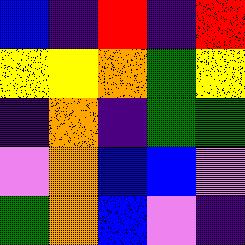[["blue", "indigo", "red", "indigo", "red"], ["yellow", "yellow", "orange", "green", "yellow"], ["indigo", "orange", "indigo", "green", "green"], ["violet", "orange", "blue", "blue", "violet"], ["green", "orange", "blue", "violet", "indigo"]]